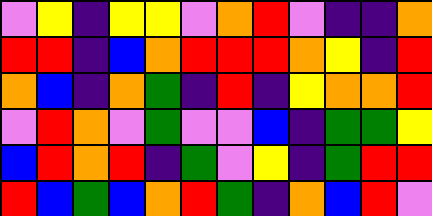[["violet", "yellow", "indigo", "yellow", "yellow", "violet", "orange", "red", "violet", "indigo", "indigo", "orange"], ["red", "red", "indigo", "blue", "orange", "red", "red", "red", "orange", "yellow", "indigo", "red"], ["orange", "blue", "indigo", "orange", "green", "indigo", "red", "indigo", "yellow", "orange", "orange", "red"], ["violet", "red", "orange", "violet", "green", "violet", "violet", "blue", "indigo", "green", "green", "yellow"], ["blue", "red", "orange", "red", "indigo", "green", "violet", "yellow", "indigo", "green", "red", "red"], ["red", "blue", "green", "blue", "orange", "red", "green", "indigo", "orange", "blue", "red", "violet"]]